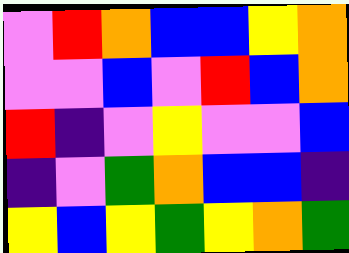[["violet", "red", "orange", "blue", "blue", "yellow", "orange"], ["violet", "violet", "blue", "violet", "red", "blue", "orange"], ["red", "indigo", "violet", "yellow", "violet", "violet", "blue"], ["indigo", "violet", "green", "orange", "blue", "blue", "indigo"], ["yellow", "blue", "yellow", "green", "yellow", "orange", "green"]]